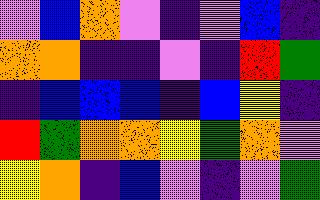[["violet", "blue", "orange", "violet", "indigo", "violet", "blue", "indigo"], ["orange", "orange", "indigo", "indigo", "violet", "indigo", "red", "green"], ["indigo", "blue", "blue", "blue", "indigo", "blue", "yellow", "indigo"], ["red", "green", "orange", "orange", "yellow", "green", "orange", "violet"], ["yellow", "orange", "indigo", "blue", "violet", "indigo", "violet", "green"]]